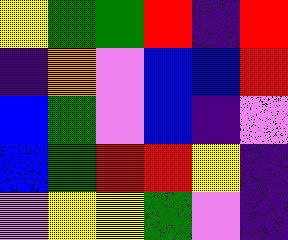[["yellow", "green", "green", "red", "indigo", "red"], ["indigo", "orange", "violet", "blue", "blue", "red"], ["blue", "green", "violet", "blue", "indigo", "violet"], ["blue", "green", "red", "red", "yellow", "indigo"], ["violet", "yellow", "yellow", "green", "violet", "indigo"]]